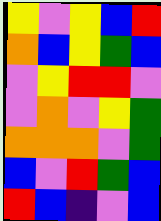[["yellow", "violet", "yellow", "blue", "red"], ["orange", "blue", "yellow", "green", "blue"], ["violet", "yellow", "red", "red", "violet"], ["violet", "orange", "violet", "yellow", "green"], ["orange", "orange", "orange", "violet", "green"], ["blue", "violet", "red", "green", "blue"], ["red", "blue", "indigo", "violet", "blue"]]